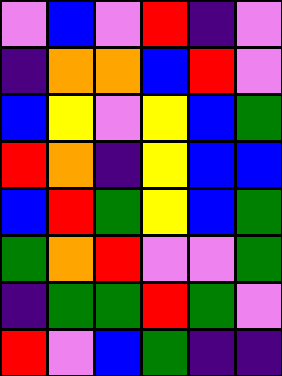[["violet", "blue", "violet", "red", "indigo", "violet"], ["indigo", "orange", "orange", "blue", "red", "violet"], ["blue", "yellow", "violet", "yellow", "blue", "green"], ["red", "orange", "indigo", "yellow", "blue", "blue"], ["blue", "red", "green", "yellow", "blue", "green"], ["green", "orange", "red", "violet", "violet", "green"], ["indigo", "green", "green", "red", "green", "violet"], ["red", "violet", "blue", "green", "indigo", "indigo"]]